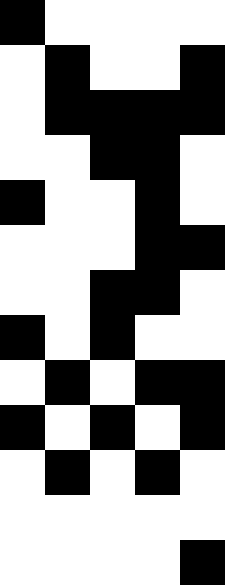[["black", "white", "white", "white", "white"], ["white", "black", "white", "white", "black"], ["white", "black", "black", "black", "black"], ["white", "white", "black", "black", "white"], ["black", "white", "white", "black", "white"], ["white", "white", "white", "black", "black"], ["white", "white", "black", "black", "white"], ["black", "white", "black", "white", "white"], ["white", "black", "white", "black", "black"], ["black", "white", "black", "white", "black"], ["white", "black", "white", "black", "white"], ["white", "white", "white", "white", "white"], ["white", "white", "white", "white", "black"]]